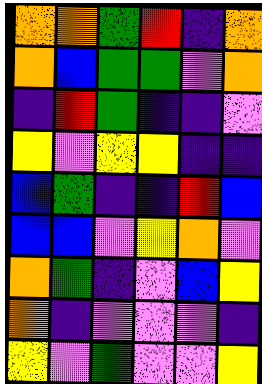[["orange", "orange", "green", "red", "indigo", "orange"], ["orange", "blue", "green", "green", "violet", "orange"], ["indigo", "red", "green", "indigo", "indigo", "violet"], ["yellow", "violet", "yellow", "yellow", "indigo", "indigo"], ["blue", "green", "indigo", "indigo", "red", "blue"], ["blue", "blue", "violet", "yellow", "orange", "violet"], ["orange", "green", "indigo", "violet", "blue", "yellow"], ["orange", "indigo", "violet", "violet", "violet", "indigo"], ["yellow", "violet", "green", "violet", "violet", "yellow"]]